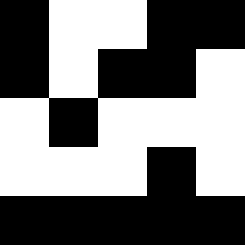[["black", "white", "white", "black", "black"], ["black", "white", "black", "black", "white"], ["white", "black", "white", "white", "white"], ["white", "white", "white", "black", "white"], ["black", "black", "black", "black", "black"]]